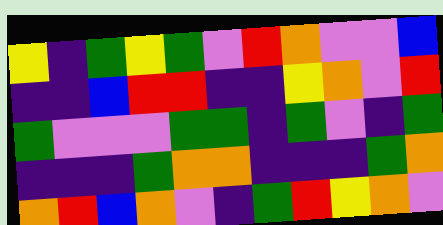[["yellow", "indigo", "green", "yellow", "green", "violet", "red", "orange", "violet", "violet", "blue"], ["indigo", "indigo", "blue", "red", "red", "indigo", "indigo", "yellow", "orange", "violet", "red"], ["green", "violet", "violet", "violet", "green", "green", "indigo", "green", "violet", "indigo", "green"], ["indigo", "indigo", "indigo", "green", "orange", "orange", "indigo", "indigo", "indigo", "green", "orange"], ["orange", "red", "blue", "orange", "violet", "indigo", "green", "red", "yellow", "orange", "violet"]]